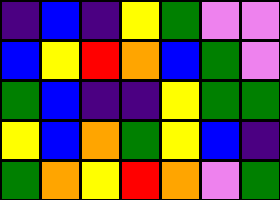[["indigo", "blue", "indigo", "yellow", "green", "violet", "violet"], ["blue", "yellow", "red", "orange", "blue", "green", "violet"], ["green", "blue", "indigo", "indigo", "yellow", "green", "green"], ["yellow", "blue", "orange", "green", "yellow", "blue", "indigo"], ["green", "orange", "yellow", "red", "orange", "violet", "green"]]